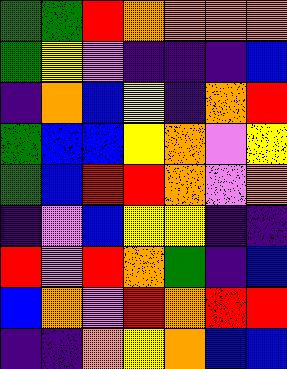[["green", "green", "red", "orange", "orange", "orange", "orange"], ["green", "yellow", "violet", "indigo", "indigo", "indigo", "blue"], ["indigo", "orange", "blue", "yellow", "indigo", "orange", "red"], ["green", "blue", "blue", "yellow", "orange", "violet", "yellow"], ["green", "blue", "red", "red", "orange", "violet", "orange"], ["indigo", "violet", "blue", "yellow", "yellow", "indigo", "indigo"], ["red", "violet", "red", "orange", "green", "indigo", "blue"], ["blue", "orange", "violet", "red", "orange", "red", "red"], ["indigo", "indigo", "orange", "yellow", "orange", "blue", "blue"]]